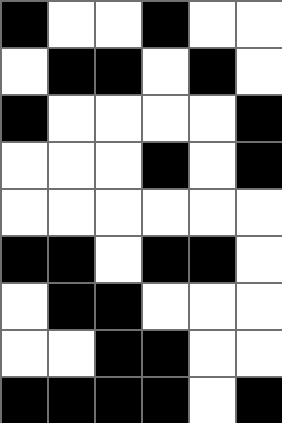[["black", "white", "white", "black", "white", "white"], ["white", "black", "black", "white", "black", "white"], ["black", "white", "white", "white", "white", "black"], ["white", "white", "white", "black", "white", "black"], ["white", "white", "white", "white", "white", "white"], ["black", "black", "white", "black", "black", "white"], ["white", "black", "black", "white", "white", "white"], ["white", "white", "black", "black", "white", "white"], ["black", "black", "black", "black", "white", "black"]]